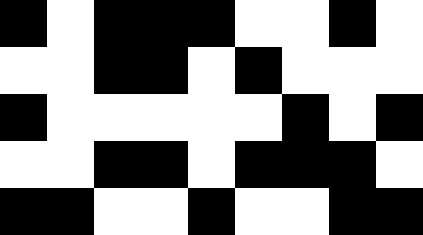[["black", "white", "black", "black", "black", "white", "white", "black", "white"], ["white", "white", "black", "black", "white", "black", "white", "white", "white"], ["black", "white", "white", "white", "white", "white", "black", "white", "black"], ["white", "white", "black", "black", "white", "black", "black", "black", "white"], ["black", "black", "white", "white", "black", "white", "white", "black", "black"]]